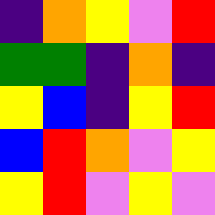[["indigo", "orange", "yellow", "violet", "red"], ["green", "green", "indigo", "orange", "indigo"], ["yellow", "blue", "indigo", "yellow", "red"], ["blue", "red", "orange", "violet", "yellow"], ["yellow", "red", "violet", "yellow", "violet"]]